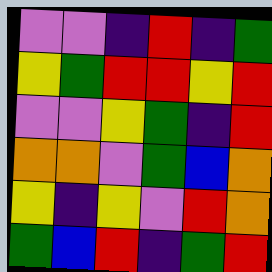[["violet", "violet", "indigo", "red", "indigo", "green"], ["yellow", "green", "red", "red", "yellow", "red"], ["violet", "violet", "yellow", "green", "indigo", "red"], ["orange", "orange", "violet", "green", "blue", "orange"], ["yellow", "indigo", "yellow", "violet", "red", "orange"], ["green", "blue", "red", "indigo", "green", "red"]]